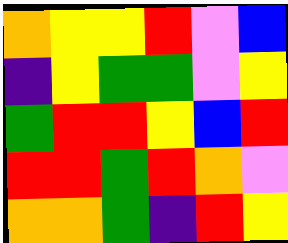[["orange", "yellow", "yellow", "red", "violet", "blue"], ["indigo", "yellow", "green", "green", "violet", "yellow"], ["green", "red", "red", "yellow", "blue", "red"], ["red", "red", "green", "red", "orange", "violet"], ["orange", "orange", "green", "indigo", "red", "yellow"]]